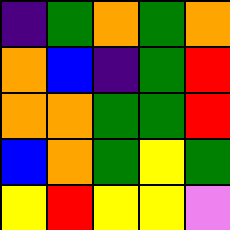[["indigo", "green", "orange", "green", "orange"], ["orange", "blue", "indigo", "green", "red"], ["orange", "orange", "green", "green", "red"], ["blue", "orange", "green", "yellow", "green"], ["yellow", "red", "yellow", "yellow", "violet"]]